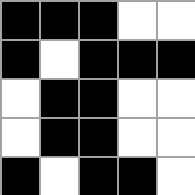[["black", "black", "black", "white", "white"], ["black", "white", "black", "black", "black"], ["white", "black", "black", "white", "white"], ["white", "black", "black", "white", "white"], ["black", "white", "black", "black", "white"]]